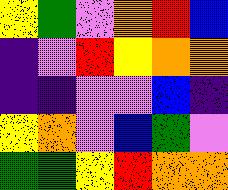[["yellow", "green", "violet", "orange", "red", "blue"], ["indigo", "violet", "red", "yellow", "orange", "orange"], ["indigo", "indigo", "violet", "violet", "blue", "indigo"], ["yellow", "orange", "violet", "blue", "green", "violet"], ["green", "green", "yellow", "red", "orange", "orange"]]